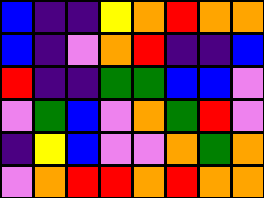[["blue", "indigo", "indigo", "yellow", "orange", "red", "orange", "orange"], ["blue", "indigo", "violet", "orange", "red", "indigo", "indigo", "blue"], ["red", "indigo", "indigo", "green", "green", "blue", "blue", "violet"], ["violet", "green", "blue", "violet", "orange", "green", "red", "violet"], ["indigo", "yellow", "blue", "violet", "violet", "orange", "green", "orange"], ["violet", "orange", "red", "red", "orange", "red", "orange", "orange"]]